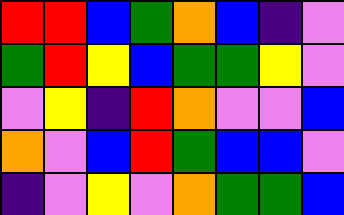[["red", "red", "blue", "green", "orange", "blue", "indigo", "violet"], ["green", "red", "yellow", "blue", "green", "green", "yellow", "violet"], ["violet", "yellow", "indigo", "red", "orange", "violet", "violet", "blue"], ["orange", "violet", "blue", "red", "green", "blue", "blue", "violet"], ["indigo", "violet", "yellow", "violet", "orange", "green", "green", "blue"]]